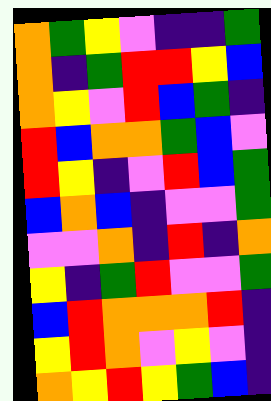[["orange", "green", "yellow", "violet", "indigo", "indigo", "green"], ["orange", "indigo", "green", "red", "red", "yellow", "blue"], ["orange", "yellow", "violet", "red", "blue", "green", "indigo"], ["red", "blue", "orange", "orange", "green", "blue", "violet"], ["red", "yellow", "indigo", "violet", "red", "blue", "green"], ["blue", "orange", "blue", "indigo", "violet", "violet", "green"], ["violet", "violet", "orange", "indigo", "red", "indigo", "orange"], ["yellow", "indigo", "green", "red", "violet", "violet", "green"], ["blue", "red", "orange", "orange", "orange", "red", "indigo"], ["yellow", "red", "orange", "violet", "yellow", "violet", "indigo"], ["orange", "yellow", "red", "yellow", "green", "blue", "indigo"]]